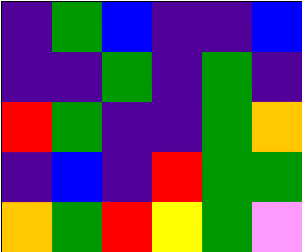[["indigo", "green", "blue", "indigo", "indigo", "blue"], ["indigo", "indigo", "green", "indigo", "green", "indigo"], ["red", "green", "indigo", "indigo", "green", "orange"], ["indigo", "blue", "indigo", "red", "green", "green"], ["orange", "green", "red", "yellow", "green", "violet"]]